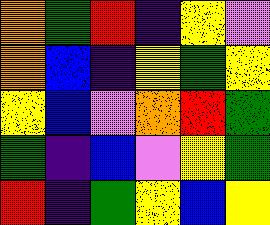[["orange", "green", "red", "indigo", "yellow", "violet"], ["orange", "blue", "indigo", "yellow", "green", "yellow"], ["yellow", "blue", "violet", "orange", "red", "green"], ["green", "indigo", "blue", "violet", "yellow", "green"], ["red", "indigo", "green", "yellow", "blue", "yellow"]]